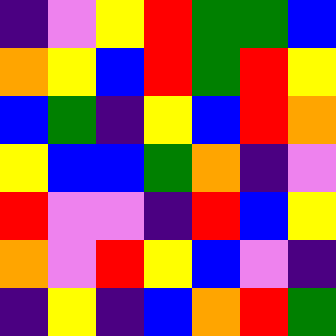[["indigo", "violet", "yellow", "red", "green", "green", "blue"], ["orange", "yellow", "blue", "red", "green", "red", "yellow"], ["blue", "green", "indigo", "yellow", "blue", "red", "orange"], ["yellow", "blue", "blue", "green", "orange", "indigo", "violet"], ["red", "violet", "violet", "indigo", "red", "blue", "yellow"], ["orange", "violet", "red", "yellow", "blue", "violet", "indigo"], ["indigo", "yellow", "indigo", "blue", "orange", "red", "green"]]